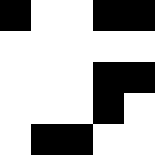[["black", "white", "white", "black", "black"], ["white", "white", "white", "white", "white"], ["white", "white", "white", "black", "black"], ["white", "white", "white", "black", "white"], ["white", "black", "black", "white", "white"]]